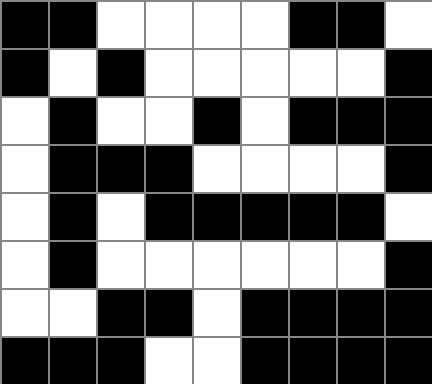[["black", "black", "white", "white", "white", "white", "black", "black", "white"], ["black", "white", "black", "white", "white", "white", "white", "white", "black"], ["white", "black", "white", "white", "black", "white", "black", "black", "black"], ["white", "black", "black", "black", "white", "white", "white", "white", "black"], ["white", "black", "white", "black", "black", "black", "black", "black", "white"], ["white", "black", "white", "white", "white", "white", "white", "white", "black"], ["white", "white", "black", "black", "white", "black", "black", "black", "black"], ["black", "black", "black", "white", "white", "black", "black", "black", "black"]]